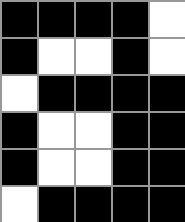[["black", "black", "black", "black", "white"], ["black", "white", "white", "black", "white"], ["white", "black", "black", "black", "black"], ["black", "white", "white", "black", "black"], ["black", "white", "white", "black", "black"], ["white", "black", "black", "black", "black"]]